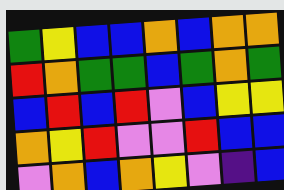[["green", "yellow", "blue", "blue", "orange", "blue", "orange", "orange"], ["red", "orange", "green", "green", "blue", "green", "orange", "green"], ["blue", "red", "blue", "red", "violet", "blue", "yellow", "yellow"], ["orange", "yellow", "red", "violet", "violet", "red", "blue", "blue"], ["violet", "orange", "blue", "orange", "yellow", "violet", "indigo", "blue"]]